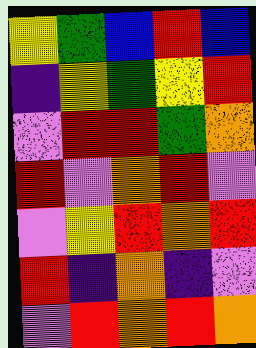[["yellow", "green", "blue", "red", "blue"], ["indigo", "yellow", "green", "yellow", "red"], ["violet", "red", "red", "green", "orange"], ["red", "violet", "orange", "red", "violet"], ["violet", "yellow", "red", "orange", "red"], ["red", "indigo", "orange", "indigo", "violet"], ["violet", "red", "orange", "red", "orange"]]